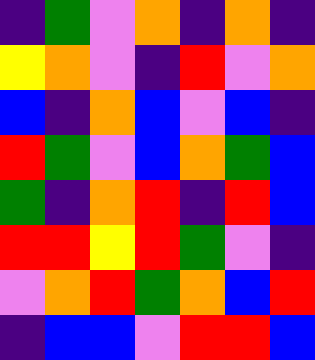[["indigo", "green", "violet", "orange", "indigo", "orange", "indigo"], ["yellow", "orange", "violet", "indigo", "red", "violet", "orange"], ["blue", "indigo", "orange", "blue", "violet", "blue", "indigo"], ["red", "green", "violet", "blue", "orange", "green", "blue"], ["green", "indigo", "orange", "red", "indigo", "red", "blue"], ["red", "red", "yellow", "red", "green", "violet", "indigo"], ["violet", "orange", "red", "green", "orange", "blue", "red"], ["indigo", "blue", "blue", "violet", "red", "red", "blue"]]